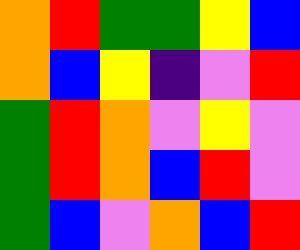[["orange", "red", "green", "green", "yellow", "blue"], ["orange", "blue", "yellow", "indigo", "violet", "red"], ["green", "red", "orange", "violet", "yellow", "violet"], ["green", "red", "orange", "blue", "red", "violet"], ["green", "blue", "violet", "orange", "blue", "red"]]